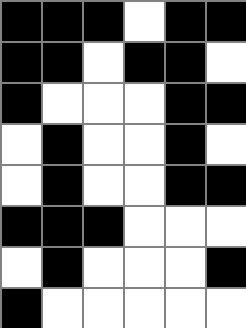[["black", "black", "black", "white", "black", "black"], ["black", "black", "white", "black", "black", "white"], ["black", "white", "white", "white", "black", "black"], ["white", "black", "white", "white", "black", "white"], ["white", "black", "white", "white", "black", "black"], ["black", "black", "black", "white", "white", "white"], ["white", "black", "white", "white", "white", "black"], ["black", "white", "white", "white", "white", "white"]]